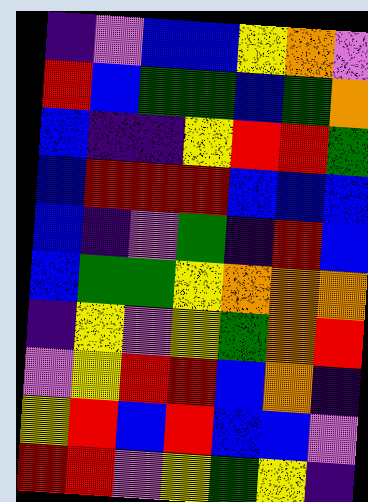[["indigo", "violet", "blue", "blue", "yellow", "orange", "violet"], ["red", "blue", "green", "green", "blue", "green", "orange"], ["blue", "indigo", "indigo", "yellow", "red", "red", "green"], ["blue", "red", "red", "red", "blue", "blue", "blue"], ["blue", "indigo", "violet", "green", "indigo", "red", "blue"], ["blue", "green", "green", "yellow", "orange", "orange", "orange"], ["indigo", "yellow", "violet", "yellow", "green", "orange", "red"], ["violet", "yellow", "red", "red", "blue", "orange", "indigo"], ["yellow", "red", "blue", "red", "blue", "blue", "violet"], ["red", "red", "violet", "yellow", "green", "yellow", "indigo"]]